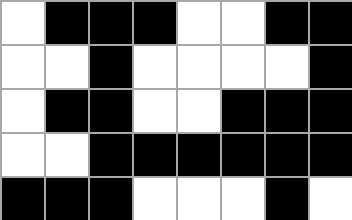[["white", "black", "black", "black", "white", "white", "black", "black"], ["white", "white", "black", "white", "white", "white", "white", "black"], ["white", "black", "black", "white", "white", "black", "black", "black"], ["white", "white", "black", "black", "black", "black", "black", "black"], ["black", "black", "black", "white", "white", "white", "black", "white"]]